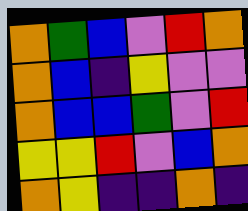[["orange", "green", "blue", "violet", "red", "orange"], ["orange", "blue", "indigo", "yellow", "violet", "violet"], ["orange", "blue", "blue", "green", "violet", "red"], ["yellow", "yellow", "red", "violet", "blue", "orange"], ["orange", "yellow", "indigo", "indigo", "orange", "indigo"]]